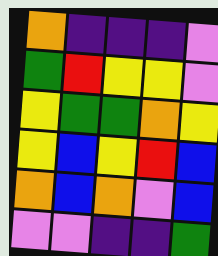[["orange", "indigo", "indigo", "indigo", "violet"], ["green", "red", "yellow", "yellow", "violet"], ["yellow", "green", "green", "orange", "yellow"], ["yellow", "blue", "yellow", "red", "blue"], ["orange", "blue", "orange", "violet", "blue"], ["violet", "violet", "indigo", "indigo", "green"]]